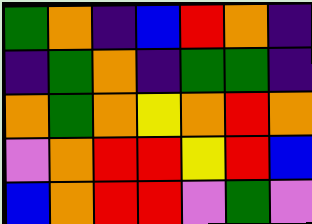[["green", "orange", "indigo", "blue", "red", "orange", "indigo"], ["indigo", "green", "orange", "indigo", "green", "green", "indigo"], ["orange", "green", "orange", "yellow", "orange", "red", "orange"], ["violet", "orange", "red", "red", "yellow", "red", "blue"], ["blue", "orange", "red", "red", "violet", "green", "violet"]]